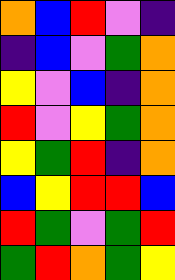[["orange", "blue", "red", "violet", "indigo"], ["indigo", "blue", "violet", "green", "orange"], ["yellow", "violet", "blue", "indigo", "orange"], ["red", "violet", "yellow", "green", "orange"], ["yellow", "green", "red", "indigo", "orange"], ["blue", "yellow", "red", "red", "blue"], ["red", "green", "violet", "green", "red"], ["green", "red", "orange", "green", "yellow"]]